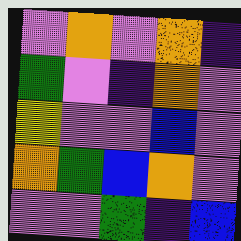[["violet", "orange", "violet", "orange", "indigo"], ["green", "violet", "indigo", "orange", "violet"], ["yellow", "violet", "violet", "blue", "violet"], ["orange", "green", "blue", "orange", "violet"], ["violet", "violet", "green", "indigo", "blue"]]